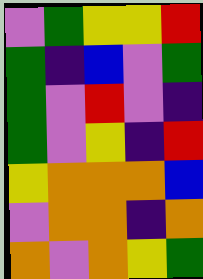[["violet", "green", "yellow", "yellow", "red"], ["green", "indigo", "blue", "violet", "green"], ["green", "violet", "red", "violet", "indigo"], ["green", "violet", "yellow", "indigo", "red"], ["yellow", "orange", "orange", "orange", "blue"], ["violet", "orange", "orange", "indigo", "orange"], ["orange", "violet", "orange", "yellow", "green"]]